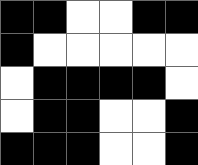[["black", "black", "white", "white", "black", "black"], ["black", "white", "white", "white", "white", "white"], ["white", "black", "black", "black", "black", "white"], ["white", "black", "black", "white", "white", "black"], ["black", "black", "black", "white", "white", "black"]]